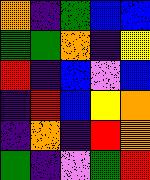[["orange", "indigo", "green", "blue", "blue"], ["green", "green", "orange", "indigo", "yellow"], ["red", "indigo", "blue", "violet", "blue"], ["indigo", "red", "blue", "yellow", "orange"], ["indigo", "orange", "indigo", "red", "orange"], ["green", "indigo", "violet", "green", "red"]]